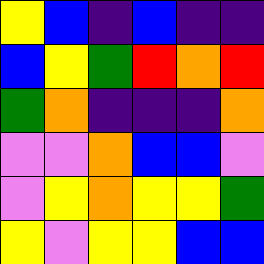[["yellow", "blue", "indigo", "blue", "indigo", "indigo"], ["blue", "yellow", "green", "red", "orange", "red"], ["green", "orange", "indigo", "indigo", "indigo", "orange"], ["violet", "violet", "orange", "blue", "blue", "violet"], ["violet", "yellow", "orange", "yellow", "yellow", "green"], ["yellow", "violet", "yellow", "yellow", "blue", "blue"]]